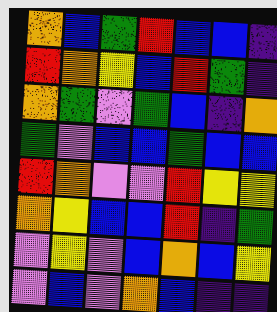[["orange", "blue", "green", "red", "blue", "blue", "indigo"], ["red", "orange", "yellow", "blue", "red", "green", "indigo"], ["orange", "green", "violet", "green", "blue", "indigo", "orange"], ["green", "violet", "blue", "blue", "green", "blue", "blue"], ["red", "orange", "violet", "violet", "red", "yellow", "yellow"], ["orange", "yellow", "blue", "blue", "red", "indigo", "green"], ["violet", "yellow", "violet", "blue", "orange", "blue", "yellow"], ["violet", "blue", "violet", "orange", "blue", "indigo", "indigo"]]